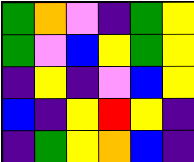[["green", "orange", "violet", "indigo", "green", "yellow"], ["green", "violet", "blue", "yellow", "green", "yellow"], ["indigo", "yellow", "indigo", "violet", "blue", "yellow"], ["blue", "indigo", "yellow", "red", "yellow", "indigo"], ["indigo", "green", "yellow", "orange", "blue", "indigo"]]